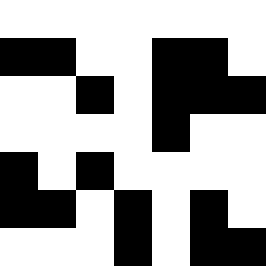[["white", "white", "white", "white", "white", "white", "white"], ["black", "black", "white", "white", "black", "black", "white"], ["white", "white", "black", "white", "black", "black", "black"], ["white", "white", "white", "white", "black", "white", "white"], ["black", "white", "black", "white", "white", "white", "white"], ["black", "black", "white", "black", "white", "black", "white"], ["white", "white", "white", "black", "white", "black", "black"]]